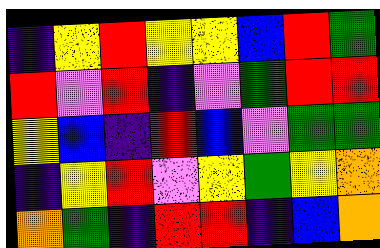[["indigo", "yellow", "red", "yellow", "yellow", "blue", "red", "green"], ["red", "violet", "red", "indigo", "violet", "green", "red", "red"], ["yellow", "blue", "indigo", "red", "blue", "violet", "green", "green"], ["indigo", "yellow", "red", "violet", "yellow", "green", "yellow", "orange"], ["orange", "green", "indigo", "red", "red", "indigo", "blue", "orange"]]